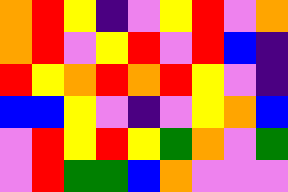[["orange", "red", "yellow", "indigo", "violet", "yellow", "red", "violet", "orange"], ["orange", "red", "violet", "yellow", "red", "violet", "red", "blue", "indigo"], ["red", "yellow", "orange", "red", "orange", "red", "yellow", "violet", "indigo"], ["blue", "blue", "yellow", "violet", "indigo", "violet", "yellow", "orange", "blue"], ["violet", "red", "yellow", "red", "yellow", "green", "orange", "violet", "green"], ["violet", "red", "green", "green", "blue", "orange", "violet", "violet", "violet"]]